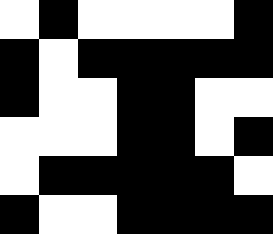[["white", "black", "white", "white", "white", "white", "black"], ["black", "white", "black", "black", "black", "black", "black"], ["black", "white", "white", "black", "black", "white", "white"], ["white", "white", "white", "black", "black", "white", "black"], ["white", "black", "black", "black", "black", "black", "white"], ["black", "white", "white", "black", "black", "black", "black"]]